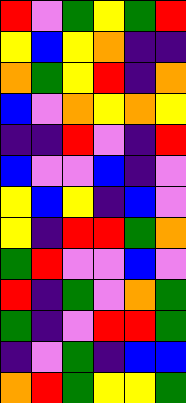[["red", "violet", "green", "yellow", "green", "red"], ["yellow", "blue", "yellow", "orange", "indigo", "indigo"], ["orange", "green", "yellow", "red", "indigo", "orange"], ["blue", "violet", "orange", "yellow", "orange", "yellow"], ["indigo", "indigo", "red", "violet", "indigo", "red"], ["blue", "violet", "violet", "blue", "indigo", "violet"], ["yellow", "blue", "yellow", "indigo", "blue", "violet"], ["yellow", "indigo", "red", "red", "green", "orange"], ["green", "red", "violet", "violet", "blue", "violet"], ["red", "indigo", "green", "violet", "orange", "green"], ["green", "indigo", "violet", "red", "red", "green"], ["indigo", "violet", "green", "indigo", "blue", "blue"], ["orange", "red", "green", "yellow", "yellow", "green"]]